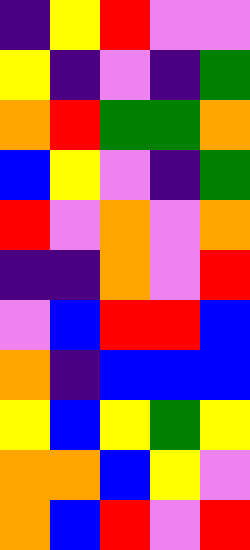[["indigo", "yellow", "red", "violet", "violet"], ["yellow", "indigo", "violet", "indigo", "green"], ["orange", "red", "green", "green", "orange"], ["blue", "yellow", "violet", "indigo", "green"], ["red", "violet", "orange", "violet", "orange"], ["indigo", "indigo", "orange", "violet", "red"], ["violet", "blue", "red", "red", "blue"], ["orange", "indigo", "blue", "blue", "blue"], ["yellow", "blue", "yellow", "green", "yellow"], ["orange", "orange", "blue", "yellow", "violet"], ["orange", "blue", "red", "violet", "red"]]